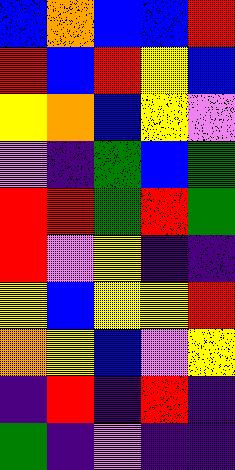[["blue", "orange", "blue", "blue", "red"], ["red", "blue", "red", "yellow", "blue"], ["yellow", "orange", "blue", "yellow", "violet"], ["violet", "indigo", "green", "blue", "green"], ["red", "red", "green", "red", "green"], ["red", "violet", "yellow", "indigo", "indigo"], ["yellow", "blue", "yellow", "yellow", "red"], ["orange", "yellow", "blue", "violet", "yellow"], ["indigo", "red", "indigo", "red", "indigo"], ["green", "indigo", "violet", "indigo", "indigo"]]